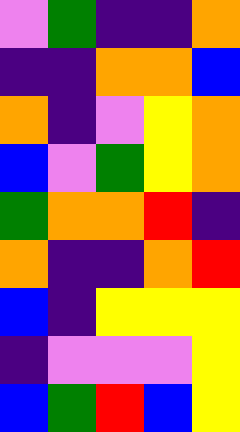[["violet", "green", "indigo", "indigo", "orange"], ["indigo", "indigo", "orange", "orange", "blue"], ["orange", "indigo", "violet", "yellow", "orange"], ["blue", "violet", "green", "yellow", "orange"], ["green", "orange", "orange", "red", "indigo"], ["orange", "indigo", "indigo", "orange", "red"], ["blue", "indigo", "yellow", "yellow", "yellow"], ["indigo", "violet", "violet", "violet", "yellow"], ["blue", "green", "red", "blue", "yellow"]]